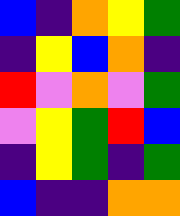[["blue", "indigo", "orange", "yellow", "green"], ["indigo", "yellow", "blue", "orange", "indigo"], ["red", "violet", "orange", "violet", "green"], ["violet", "yellow", "green", "red", "blue"], ["indigo", "yellow", "green", "indigo", "green"], ["blue", "indigo", "indigo", "orange", "orange"]]